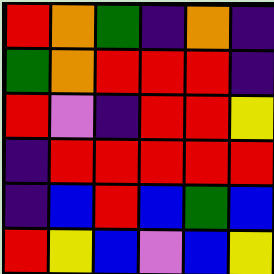[["red", "orange", "green", "indigo", "orange", "indigo"], ["green", "orange", "red", "red", "red", "indigo"], ["red", "violet", "indigo", "red", "red", "yellow"], ["indigo", "red", "red", "red", "red", "red"], ["indigo", "blue", "red", "blue", "green", "blue"], ["red", "yellow", "blue", "violet", "blue", "yellow"]]